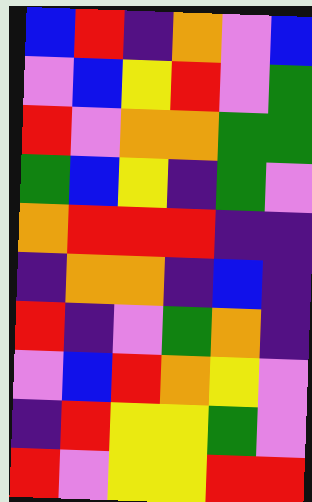[["blue", "red", "indigo", "orange", "violet", "blue"], ["violet", "blue", "yellow", "red", "violet", "green"], ["red", "violet", "orange", "orange", "green", "green"], ["green", "blue", "yellow", "indigo", "green", "violet"], ["orange", "red", "red", "red", "indigo", "indigo"], ["indigo", "orange", "orange", "indigo", "blue", "indigo"], ["red", "indigo", "violet", "green", "orange", "indigo"], ["violet", "blue", "red", "orange", "yellow", "violet"], ["indigo", "red", "yellow", "yellow", "green", "violet"], ["red", "violet", "yellow", "yellow", "red", "red"]]